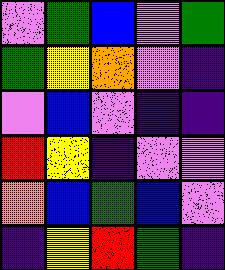[["violet", "green", "blue", "violet", "green"], ["green", "yellow", "orange", "violet", "indigo"], ["violet", "blue", "violet", "indigo", "indigo"], ["red", "yellow", "indigo", "violet", "violet"], ["orange", "blue", "green", "blue", "violet"], ["indigo", "yellow", "red", "green", "indigo"]]